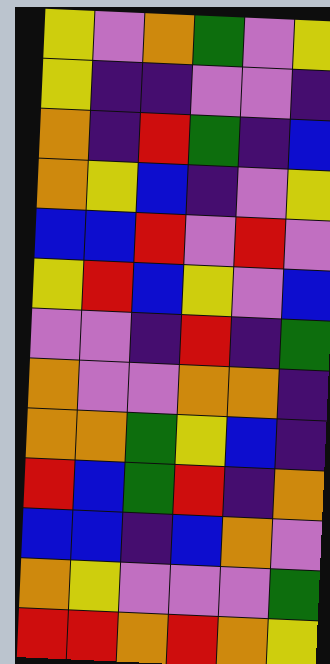[["yellow", "violet", "orange", "green", "violet", "yellow"], ["yellow", "indigo", "indigo", "violet", "violet", "indigo"], ["orange", "indigo", "red", "green", "indigo", "blue"], ["orange", "yellow", "blue", "indigo", "violet", "yellow"], ["blue", "blue", "red", "violet", "red", "violet"], ["yellow", "red", "blue", "yellow", "violet", "blue"], ["violet", "violet", "indigo", "red", "indigo", "green"], ["orange", "violet", "violet", "orange", "orange", "indigo"], ["orange", "orange", "green", "yellow", "blue", "indigo"], ["red", "blue", "green", "red", "indigo", "orange"], ["blue", "blue", "indigo", "blue", "orange", "violet"], ["orange", "yellow", "violet", "violet", "violet", "green"], ["red", "red", "orange", "red", "orange", "yellow"]]